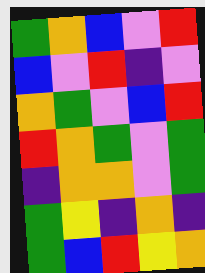[["green", "orange", "blue", "violet", "red"], ["blue", "violet", "red", "indigo", "violet"], ["orange", "green", "violet", "blue", "red"], ["red", "orange", "green", "violet", "green"], ["indigo", "orange", "orange", "violet", "green"], ["green", "yellow", "indigo", "orange", "indigo"], ["green", "blue", "red", "yellow", "orange"]]